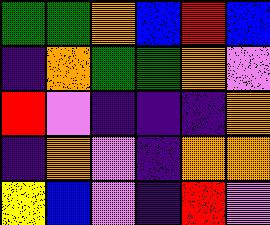[["green", "green", "orange", "blue", "red", "blue"], ["indigo", "orange", "green", "green", "orange", "violet"], ["red", "violet", "indigo", "indigo", "indigo", "orange"], ["indigo", "orange", "violet", "indigo", "orange", "orange"], ["yellow", "blue", "violet", "indigo", "red", "violet"]]